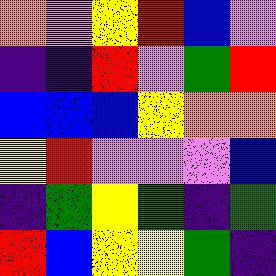[["orange", "violet", "yellow", "red", "blue", "violet"], ["indigo", "indigo", "red", "violet", "green", "red"], ["blue", "blue", "blue", "yellow", "orange", "orange"], ["yellow", "red", "violet", "violet", "violet", "blue"], ["indigo", "green", "yellow", "green", "indigo", "green"], ["red", "blue", "yellow", "yellow", "green", "indigo"]]